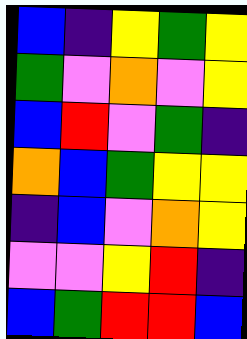[["blue", "indigo", "yellow", "green", "yellow"], ["green", "violet", "orange", "violet", "yellow"], ["blue", "red", "violet", "green", "indigo"], ["orange", "blue", "green", "yellow", "yellow"], ["indigo", "blue", "violet", "orange", "yellow"], ["violet", "violet", "yellow", "red", "indigo"], ["blue", "green", "red", "red", "blue"]]